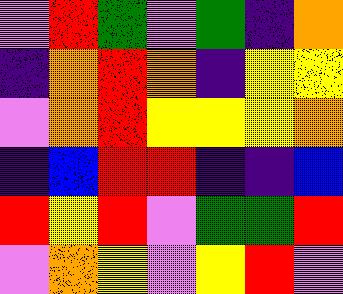[["violet", "red", "green", "violet", "green", "indigo", "orange"], ["indigo", "orange", "red", "orange", "indigo", "yellow", "yellow"], ["violet", "orange", "red", "yellow", "yellow", "yellow", "orange"], ["indigo", "blue", "red", "red", "indigo", "indigo", "blue"], ["red", "yellow", "red", "violet", "green", "green", "red"], ["violet", "orange", "yellow", "violet", "yellow", "red", "violet"]]